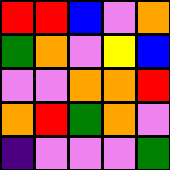[["red", "red", "blue", "violet", "orange"], ["green", "orange", "violet", "yellow", "blue"], ["violet", "violet", "orange", "orange", "red"], ["orange", "red", "green", "orange", "violet"], ["indigo", "violet", "violet", "violet", "green"]]